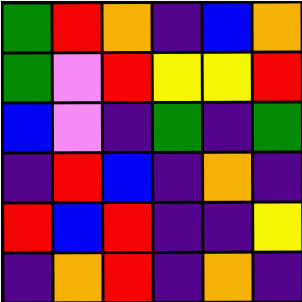[["green", "red", "orange", "indigo", "blue", "orange"], ["green", "violet", "red", "yellow", "yellow", "red"], ["blue", "violet", "indigo", "green", "indigo", "green"], ["indigo", "red", "blue", "indigo", "orange", "indigo"], ["red", "blue", "red", "indigo", "indigo", "yellow"], ["indigo", "orange", "red", "indigo", "orange", "indigo"]]